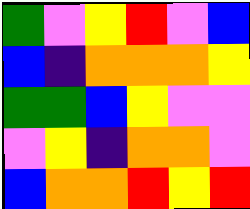[["green", "violet", "yellow", "red", "violet", "blue"], ["blue", "indigo", "orange", "orange", "orange", "yellow"], ["green", "green", "blue", "yellow", "violet", "violet"], ["violet", "yellow", "indigo", "orange", "orange", "violet"], ["blue", "orange", "orange", "red", "yellow", "red"]]